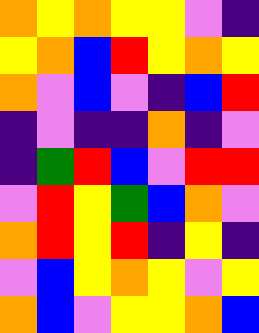[["orange", "yellow", "orange", "yellow", "yellow", "violet", "indigo"], ["yellow", "orange", "blue", "red", "yellow", "orange", "yellow"], ["orange", "violet", "blue", "violet", "indigo", "blue", "red"], ["indigo", "violet", "indigo", "indigo", "orange", "indigo", "violet"], ["indigo", "green", "red", "blue", "violet", "red", "red"], ["violet", "red", "yellow", "green", "blue", "orange", "violet"], ["orange", "red", "yellow", "red", "indigo", "yellow", "indigo"], ["violet", "blue", "yellow", "orange", "yellow", "violet", "yellow"], ["orange", "blue", "violet", "yellow", "yellow", "orange", "blue"]]